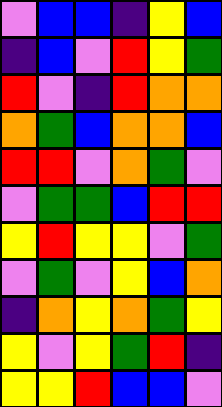[["violet", "blue", "blue", "indigo", "yellow", "blue"], ["indigo", "blue", "violet", "red", "yellow", "green"], ["red", "violet", "indigo", "red", "orange", "orange"], ["orange", "green", "blue", "orange", "orange", "blue"], ["red", "red", "violet", "orange", "green", "violet"], ["violet", "green", "green", "blue", "red", "red"], ["yellow", "red", "yellow", "yellow", "violet", "green"], ["violet", "green", "violet", "yellow", "blue", "orange"], ["indigo", "orange", "yellow", "orange", "green", "yellow"], ["yellow", "violet", "yellow", "green", "red", "indigo"], ["yellow", "yellow", "red", "blue", "blue", "violet"]]